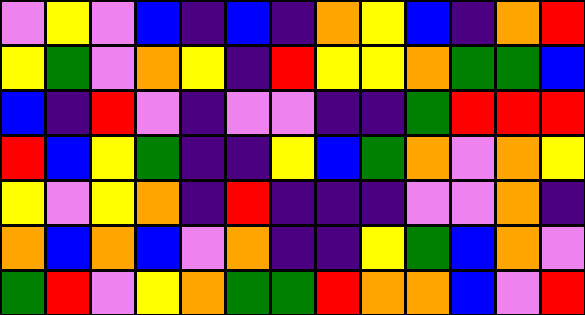[["violet", "yellow", "violet", "blue", "indigo", "blue", "indigo", "orange", "yellow", "blue", "indigo", "orange", "red"], ["yellow", "green", "violet", "orange", "yellow", "indigo", "red", "yellow", "yellow", "orange", "green", "green", "blue"], ["blue", "indigo", "red", "violet", "indigo", "violet", "violet", "indigo", "indigo", "green", "red", "red", "red"], ["red", "blue", "yellow", "green", "indigo", "indigo", "yellow", "blue", "green", "orange", "violet", "orange", "yellow"], ["yellow", "violet", "yellow", "orange", "indigo", "red", "indigo", "indigo", "indigo", "violet", "violet", "orange", "indigo"], ["orange", "blue", "orange", "blue", "violet", "orange", "indigo", "indigo", "yellow", "green", "blue", "orange", "violet"], ["green", "red", "violet", "yellow", "orange", "green", "green", "red", "orange", "orange", "blue", "violet", "red"]]